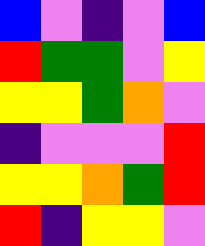[["blue", "violet", "indigo", "violet", "blue"], ["red", "green", "green", "violet", "yellow"], ["yellow", "yellow", "green", "orange", "violet"], ["indigo", "violet", "violet", "violet", "red"], ["yellow", "yellow", "orange", "green", "red"], ["red", "indigo", "yellow", "yellow", "violet"]]